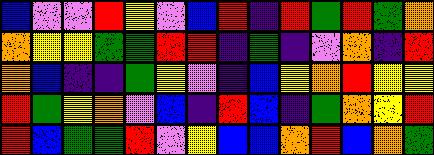[["blue", "violet", "violet", "red", "yellow", "violet", "blue", "red", "indigo", "red", "green", "red", "green", "orange"], ["orange", "yellow", "yellow", "green", "green", "red", "red", "indigo", "green", "indigo", "violet", "orange", "indigo", "red"], ["orange", "blue", "indigo", "indigo", "green", "yellow", "violet", "indigo", "blue", "yellow", "orange", "red", "yellow", "yellow"], ["red", "green", "yellow", "orange", "violet", "blue", "indigo", "red", "blue", "indigo", "green", "orange", "yellow", "red"], ["red", "blue", "green", "green", "red", "violet", "yellow", "blue", "blue", "orange", "red", "blue", "orange", "green"]]